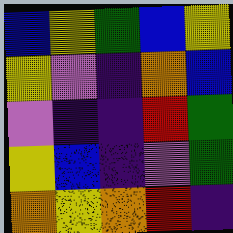[["blue", "yellow", "green", "blue", "yellow"], ["yellow", "violet", "indigo", "orange", "blue"], ["violet", "indigo", "indigo", "red", "green"], ["yellow", "blue", "indigo", "violet", "green"], ["orange", "yellow", "orange", "red", "indigo"]]